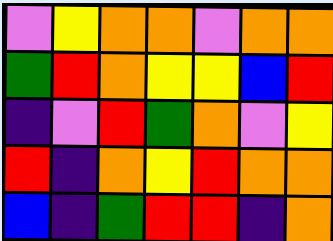[["violet", "yellow", "orange", "orange", "violet", "orange", "orange"], ["green", "red", "orange", "yellow", "yellow", "blue", "red"], ["indigo", "violet", "red", "green", "orange", "violet", "yellow"], ["red", "indigo", "orange", "yellow", "red", "orange", "orange"], ["blue", "indigo", "green", "red", "red", "indigo", "orange"]]